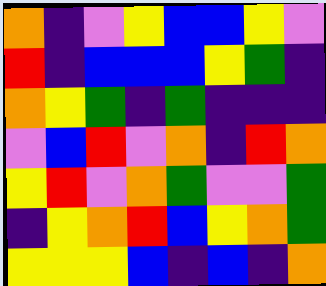[["orange", "indigo", "violet", "yellow", "blue", "blue", "yellow", "violet"], ["red", "indigo", "blue", "blue", "blue", "yellow", "green", "indigo"], ["orange", "yellow", "green", "indigo", "green", "indigo", "indigo", "indigo"], ["violet", "blue", "red", "violet", "orange", "indigo", "red", "orange"], ["yellow", "red", "violet", "orange", "green", "violet", "violet", "green"], ["indigo", "yellow", "orange", "red", "blue", "yellow", "orange", "green"], ["yellow", "yellow", "yellow", "blue", "indigo", "blue", "indigo", "orange"]]